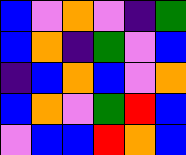[["blue", "violet", "orange", "violet", "indigo", "green"], ["blue", "orange", "indigo", "green", "violet", "blue"], ["indigo", "blue", "orange", "blue", "violet", "orange"], ["blue", "orange", "violet", "green", "red", "blue"], ["violet", "blue", "blue", "red", "orange", "blue"]]